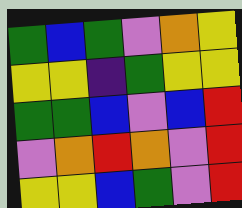[["green", "blue", "green", "violet", "orange", "yellow"], ["yellow", "yellow", "indigo", "green", "yellow", "yellow"], ["green", "green", "blue", "violet", "blue", "red"], ["violet", "orange", "red", "orange", "violet", "red"], ["yellow", "yellow", "blue", "green", "violet", "red"]]